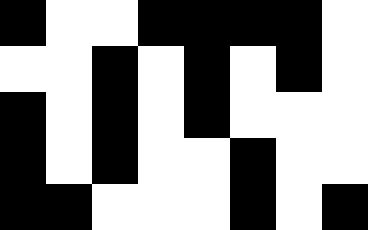[["black", "white", "white", "black", "black", "black", "black", "white"], ["white", "white", "black", "white", "black", "white", "black", "white"], ["black", "white", "black", "white", "black", "white", "white", "white"], ["black", "white", "black", "white", "white", "black", "white", "white"], ["black", "black", "white", "white", "white", "black", "white", "black"]]